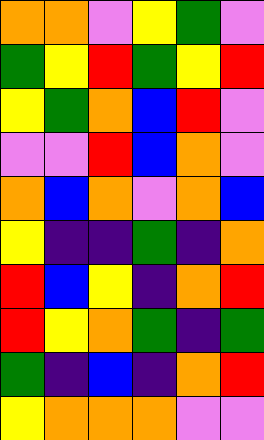[["orange", "orange", "violet", "yellow", "green", "violet"], ["green", "yellow", "red", "green", "yellow", "red"], ["yellow", "green", "orange", "blue", "red", "violet"], ["violet", "violet", "red", "blue", "orange", "violet"], ["orange", "blue", "orange", "violet", "orange", "blue"], ["yellow", "indigo", "indigo", "green", "indigo", "orange"], ["red", "blue", "yellow", "indigo", "orange", "red"], ["red", "yellow", "orange", "green", "indigo", "green"], ["green", "indigo", "blue", "indigo", "orange", "red"], ["yellow", "orange", "orange", "orange", "violet", "violet"]]